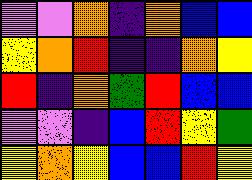[["violet", "violet", "orange", "indigo", "orange", "blue", "blue"], ["yellow", "orange", "red", "indigo", "indigo", "orange", "yellow"], ["red", "indigo", "orange", "green", "red", "blue", "blue"], ["violet", "violet", "indigo", "blue", "red", "yellow", "green"], ["yellow", "orange", "yellow", "blue", "blue", "red", "yellow"]]